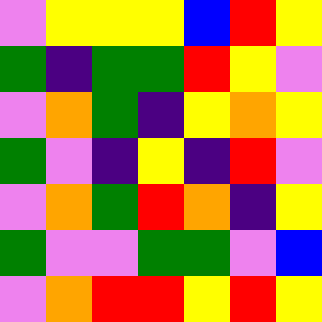[["violet", "yellow", "yellow", "yellow", "blue", "red", "yellow"], ["green", "indigo", "green", "green", "red", "yellow", "violet"], ["violet", "orange", "green", "indigo", "yellow", "orange", "yellow"], ["green", "violet", "indigo", "yellow", "indigo", "red", "violet"], ["violet", "orange", "green", "red", "orange", "indigo", "yellow"], ["green", "violet", "violet", "green", "green", "violet", "blue"], ["violet", "orange", "red", "red", "yellow", "red", "yellow"]]